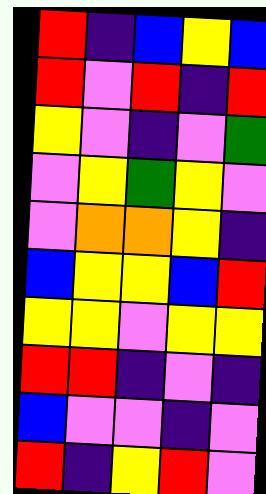[["red", "indigo", "blue", "yellow", "blue"], ["red", "violet", "red", "indigo", "red"], ["yellow", "violet", "indigo", "violet", "green"], ["violet", "yellow", "green", "yellow", "violet"], ["violet", "orange", "orange", "yellow", "indigo"], ["blue", "yellow", "yellow", "blue", "red"], ["yellow", "yellow", "violet", "yellow", "yellow"], ["red", "red", "indigo", "violet", "indigo"], ["blue", "violet", "violet", "indigo", "violet"], ["red", "indigo", "yellow", "red", "violet"]]